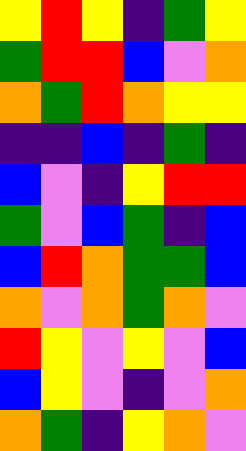[["yellow", "red", "yellow", "indigo", "green", "yellow"], ["green", "red", "red", "blue", "violet", "orange"], ["orange", "green", "red", "orange", "yellow", "yellow"], ["indigo", "indigo", "blue", "indigo", "green", "indigo"], ["blue", "violet", "indigo", "yellow", "red", "red"], ["green", "violet", "blue", "green", "indigo", "blue"], ["blue", "red", "orange", "green", "green", "blue"], ["orange", "violet", "orange", "green", "orange", "violet"], ["red", "yellow", "violet", "yellow", "violet", "blue"], ["blue", "yellow", "violet", "indigo", "violet", "orange"], ["orange", "green", "indigo", "yellow", "orange", "violet"]]